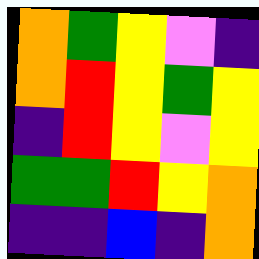[["orange", "green", "yellow", "violet", "indigo"], ["orange", "red", "yellow", "green", "yellow"], ["indigo", "red", "yellow", "violet", "yellow"], ["green", "green", "red", "yellow", "orange"], ["indigo", "indigo", "blue", "indigo", "orange"]]